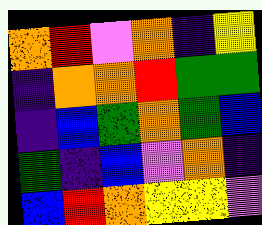[["orange", "red", "violet", "orange", "indigo", "yellow"], ["indigo", "orange", "orange", "red", "green", "green"], ["indigo", "blue", "green", "orange", "green", "blue"], ["green", "indigo", "blue", "violet", "orange", "indigo"], ["blue", "red", "orange", "yellow", "yellow", "violet"]]